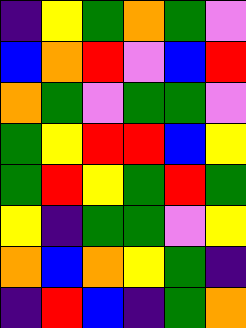[["indigo", "yellow", "green", "orange", "green", "violet"], ["blue", "orange", "red", "violet", "blue", "red"], ["orange", "green", "violet", "green", "green", "violet"], ["green", "yellow", "red", "red", "blue", "yellow"], ["green", "red", "yellow", "green", "red", "green"], ["yellow", "indigo", "green", "green", "violet", "yellow"], ["orange", "blue", "orange", "yellow", "green", "indigo"], ["indigo", "red", "blue", "indigo", "green", "orange"]]